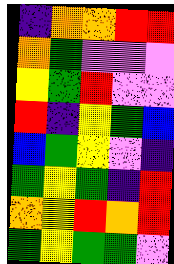[["indigo", "orange", "orange", "red", "red"], ["orange", "green", "violet", "violet", "violet"], ["yellow", "green", "red", "violet", "violet"], ["red", "indigo", "yellow", "green", "blue"], ["blue", "green", "yellow", "violet", "indigo"], ["green", "yellow", "green", "indigo", "red"], ["orange", "yellow", "red", "orange", "red"], ["green", "yellow", "green", "green", "violet"]]